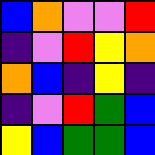[["blue", "orange", "violet", "violet", "red"], ["indigo", "violet", "red", "yellow", "orange"], ["orange", "blue", "indigo", "yellow", "indigo"], ["indigo", "violet", "red", "green", "blue"], ["yellow", "blue", "green", "green", "blue"]]